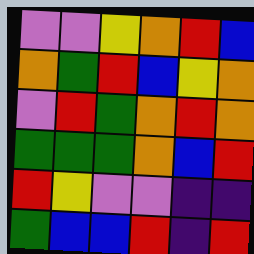[["violet", "violet", "yellow", "orange", "red", "blue"], ["orange", "green", "red", "blue", "yellow", "orange"], ["violet", "red", "green", "orange", "red", "orange"], ["green", "green", "green", "orange", "blue", "red"], ["red", "yellow", "violet", "violet", "indigo", "indigo"], ["green", "blue", "blue", "red", "indigo", "red"]]